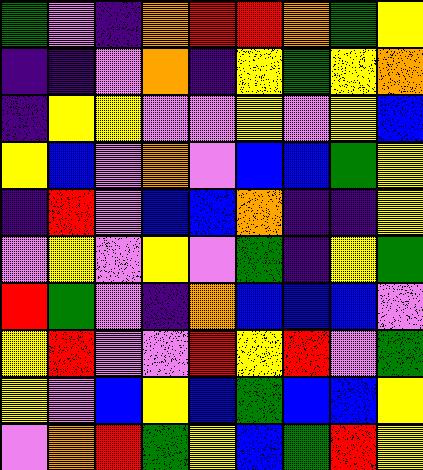[["green", "violet", "indigo", "orange", "red", "red", "orange", "green", "yellow"], ["indigo", "indigo", "violet", "orange", "indigo", "yellow", "green", "yellow", "orange"], ["indigo", "yellow", "yellow", "violet", "violet", "yellow", "violet", "yellow", "blue"], ["yellow", "blue", "violet", "orange", "violet", "blue", "blue", "green", "yellow"], ["indigo", "red", "violet", "blue", "blue", "orange", "indigo", "indigo", "yellow"], ["violet", "yellow", "violet", "yellow", "violet", "green", "indigo", "yellow", "green"], ["red", "green", "violet", "indigo", "orange", "blue", "blue", "blue", "violet"], ["yellow", "red", "violet", "violet", "red", "yellow", "red", "violet", "green"], ["yellow", "violet", "blue", "yellow", "blue", "green", "blue", "blue", "yellow"], ["violet", "orange", "red", "green", "yellow", "blue", "green", "red", "yellow"]]